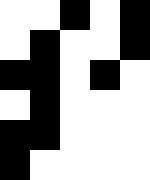[["white", "white", "black", "white", "black"], ["white", "black", "white", "white", "black"], ["black", "black", "white", "black", "white"], ["white", "black", "white", "white", "white"], ["black", "black", "white", "white", "white"], ["black", "white", "white", "white", "white"]]